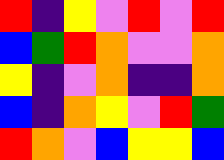[["red", "indigo", "yellow", "violet", "red", "violet", "red"], ["blue", "green", "red", "orange", "violet", "violet", "orange"], ["yellow", "indigo", "violet", "orange", "indigo", "indigo", "orange"], ["blue", "indigo", "orange", "yellow", "violet", "red", "green"], ["red", "orange", "violet", "blue", "yellow", "yellow", "blue"]]